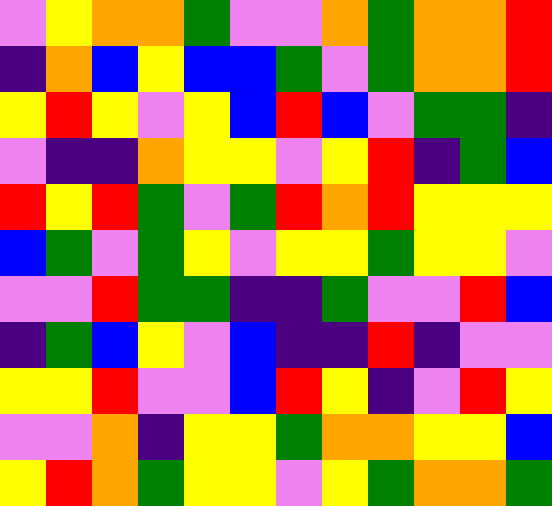[["violet", "yellow", "orange", "orange", "green", "violet", "violet", "orange", "green", "orange", "orange", "red"], ["indigo", "orange", "blue", "yellow", "blue", "blue", "green", "violet", "green", "orange", "orange", "red"], ["yellow", "red", "yellow", "violet", "yellow", "blue", "red", "blue", "violet", "green", "green", "indigo"], ["violet", "indigo", "indigo", "orange", "yellow", "yellow", "violet", "yellow", "red", "indigo", "green", "blue"], ["red", "yellow", "red", "green", "violet", "green", "red", "orange", "red", "yellow", "yellow", "yellow"], ["blue", "green", "violet", "green", "yellow", "violet", "yellow", "yellow", "green", "yellow", "yellow", "violet"], ["violet", "violet", "red", "green", "green", "indigo", "indigo", "green", "violet", "violet", "red", "blue"], ["indigo", "green", "blue", "yellow", "violet", "blue", "indigo", "indigo", "red", "indigo", "violet", "violet"], ["yellow", "yellow", "red", "violet", "violet", "blue", "red", "yellow", "indigo", "violet", "red", "yellow"], ["violet", "violet", "orange", "indigo", "yellow", "yellow", "green", "orange", "orange", "yellow", "yellow", "blue"], ["yellow", "red", "orange", "green", "yellow", "yellow", "violet", "yellow", "green", "orange", "orange", "green"]]